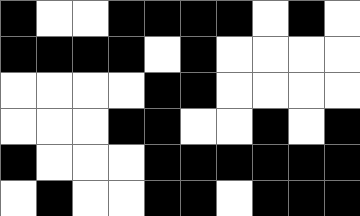[["black", "white", "white", "black", "black", "black", "black", "white", "black", "white"], ["black", "black", "black", "black", "white", "black", "white", "white", "white", "white"], ["white", "white", "white", "white", "black", "black", "white", "white", "white", "white"], ["white", "white", "white", "black", "black", "white", "white", "black", "white", "black"], ["black", "white", "white", "white", "black", "black", "black", "black", "black", "black"], ["white", "black", "white", "white", "black", "black", "white", "black", "black", "black"]]